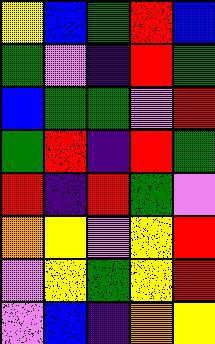[["yellow", "blue", "green", "red", "blue"], ["green", "violet", "indigo", "red", "green"], ["blue", "green", "green", "violet", "red"], ["green", "red", "indigo", "red", "green"], ["red", "indigo", "red", "green", "violet"], ["orange", "yellow", "violet", "yellow", "red"], ["violet", "yellow", "green", "yellow", "red"], ["violet", "blue", "indigo", "orange", "yellow"]]